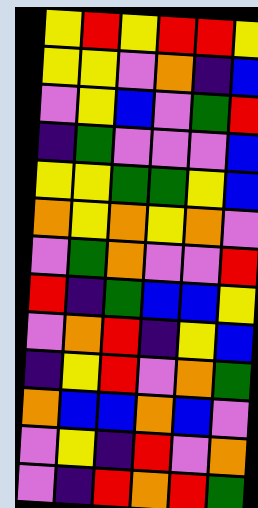[["yellow", "red", "yellow", "red", "red", "yellow"], ["yellow", "yellow", "violet", "orange", "indigo", "blue"], ["violet", "yellow", "blue", "violet", "green", "red"], ["indigo", "green", "violet", "violet", "violet", "blue"], ["yellow", "yellow", "green", "green", "yellow", "blue"], ["orange", "yellow", "orange", "yellow", "orange", "violet"], ["violet", "green", "orange", "violet", "violet", "red"], ["red", "indigo", "green", "blue", "blue", "yellow"], ["violet", "orange", "red", "indigo", "yellow", "blue"], ["indigo", "yellow", "red", "violet", "orange", "green"], ["orange", "blue", "blue", "orange", "blue", "violet"], ["violet", "yellow", "indigo", "red", "violet", "orange"], ["violet", "indigo", "red", "orange", "red", "green"]]